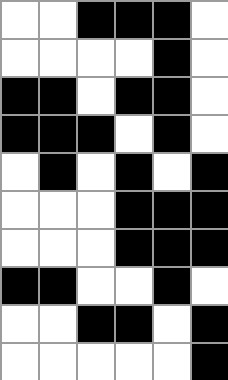[["white", "white", "black", "black", "black", "white"], ["white", "white", "white", "white", "black", "white"], ["black", "black", "white", "black", "black", "white"], ["black", "black", "black", "white", "black", "white"], ["white", "black", "white", "black", "white", "black"], ["white", "white", "white", "black", "black", "black"], ["white", "white", "white", "black", "black", "black"], ["black", "black", "white", "white", "black", "white"], ["white", "white", "black", "black", "white", "black"], ["white", "white", "white", "white", "white", "black"]]